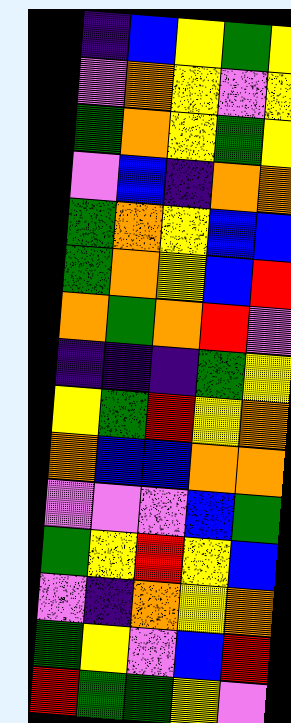[["indigo", "blue", "yellow", "green", "yellow"], ["violet", "orange", "yellow", "violet", "yellow"], ["green", "orange", "yellow", "green", "yellow"], ["violet", "blue", "indigo", "orange", "orange"], ["green", "orange", "yellow", "blue", "blue"], ["green", "orange", "yellow", "blue", "red"], ["orange", "green", "orange", "red", "violet"], ["indigo", "indigo", "indigo", "green", "yellow"], ["yellow", "green", "red", "yellow", "orange"], ["orange", "blue", "blue", "orange", "orange"], ["violet", "violet", "violet", "blue", "green"], ["green", "yellow", "red", "yellow", "blue"], ["violet", "indigo", "orange", "yellow", "orange"], ["green", "yellow", "violet", "blue", "red"], ["red", "green", "green", "yellow", "violet"]]